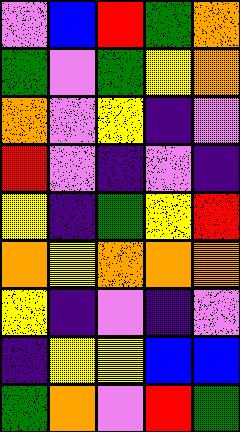[["violet", "blue", "red", "green", "orange"], ["green", "violet", "green", "yellow", "orange"], ["orange", "violet", "yellow", "indigo", "violet"], ["red", "violet", "indigo", "violet", "indigo"], ["yellow", "indigo", "green", "yellow", "red"], ["orange", "yellow", "orange", "orange", "orange"], ["yellow", "indigo", "violet", "indigo", "violet"], ["indigo", "yellow", "yellow", "blue", "blue"], ["green", "orange", "violet", "red", "green"]]